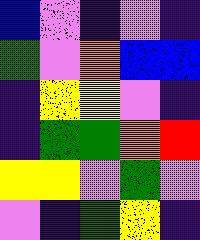[["blue", "violet", "indigo", "violet", "indigo"], ["green", "violet", "orange", "blue", "blue"], ["indigo", "yellow", "yellow", "violet", "indigo"], ["indigo", "green", "green", "orange", "red"], ["yellow", "yellow", "violet", "green", "violet"], ["violet", "indigo", "green", "yellow", "indigo"]]